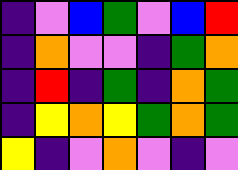[["indigo", "violet", "blue", "green", "violet", "blue", "red"], ["indigo", "orange", "violet", "violet", "indigo", "green", "orange"], ["indigo", "red", "indigo", "green", "indigo", "orange", "green"], ["indigo", "yellow", "orange", "yellow", "green", "orange", "green"], ["yellow", "indigo", "violet", "orange", "violet", "indigo", "violet"]]